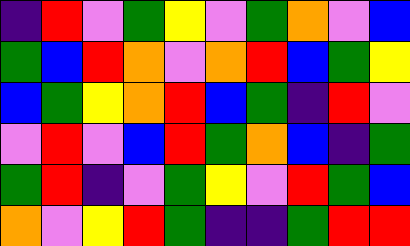[["indigo", "red", "violet", "green", "yellow", "violet", "green", "orange", "violet", "blue"], ["green", "blue", "red", "orange", "violet", "orange", "red", "blue", "green", "yellow"], ["blue", "green", "yellow", "orange", "red", "blue", "green", "indigo", "red", "violet"], ["violet", "red", "violet", "blue", "red", "green", "orange", "blue", "indigo", "green"], ["green", "red", "indigo", "violet", "green", "yellow", "violet", "red", "green", "blue"], ["orange", "violet", "yellow", "red", "green", "indigo", "indigo", "green", "red", "red"]]